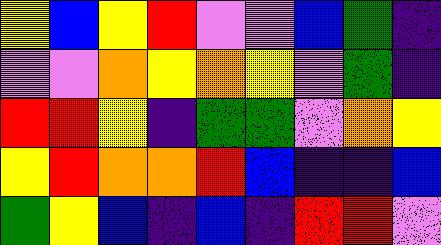[["yellow", "blue", "yellow", "red", "violet", "violet", "blue", "green", "indigo"], ["violet", "violet", "orange", "yellow", "orange", "yellow", "violet", "green", "indigo"], ["red", "red", "yellow", "indigo", "green", "green", "violet", "orange", "yellow"], ["yellow", "red", "orange", "orange", "red", "blue", "indigo", "indigo", "blue"], ["green", "yellow", "blue", "indigo", "blue", "indigo", "red", "red", "violet"]]